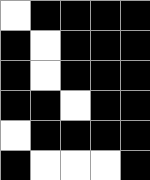[["white", "black", "black", "black", "black"], ["black", "white", "black", "black", "black"], ["black", "white", "black", "black", "black"], ["black", "black", "white", "black", "black"], ["white", "black", "black", "black", "black"], ["black", "white", "white", "white", "black"]]